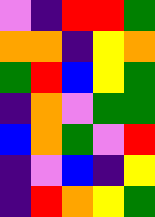[["violet", "indigo", "red", "red", "green"], ["orange", "orange", "indigo", "yellow", "orange"], ["green", "red", "blue", "yellow", "green"], ["indigo", "orange", "violet", "green", "green"], ["blue", "orange", "green", "violet", "red"], ["indigo", "violet", "blue", "indigo", "yellow"], ["indigo", "red", "orange", "yellow", "green"]]